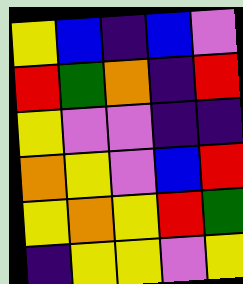[["yellow", "blue", "indigo", "blue", "violet"], ["red", "green", "orange", "indigo", "red"], ["yellow", "violet", "violet", "indigo", "indigo"], ["orange", "yellow", "violet", "blue", "red"], ["yellow", "orange", "yellow", "red", "green"], ["indigo", "yellow", "yellow", "violet", "yellow"]]